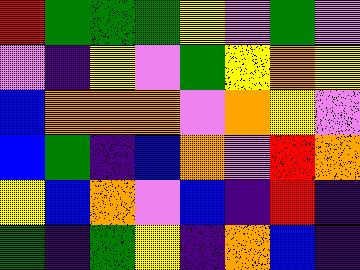[["red", "green", "green", "green", "yellow", "violet", "green", "violet"], ["violet", "indigo", "yellow", "violet", "green", "yellow", "orange", "yellow"], ["blue", "orange", "orange", "orange", "violet", "orange", "yellow", "violet"], ["blue", "green", "indigo", "blue", "orange", "violet", "red", "orange"], ["yellow", "blue", "orange", "violet", "blue", "indigo", "red", "indigo"], ["green", "indigo", "green", "yellow", "indigo", "orange", "blue", "indigo"]]